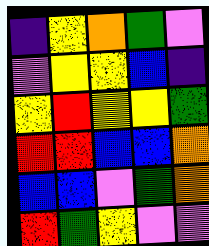[["indigo", "yellow", "orange", "green", "violet"], ["violet", "yellow", "yellow", "blue", "indigo"], ["yellow", "red", "yellow", "yellow", "green"], ["red", "red", "blue", "blue", "orange"], ["blue", "blue", "violet", "green", "orange"], ["red", "green", "yellow", "violet", "violet"]]